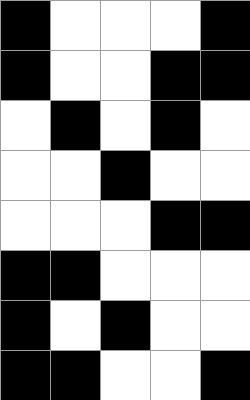[["black", "white", "white", "white", "black"], ["black", "white", "white", "black", "black"], ["white", "black", "white", "black", "white"], ["white", "white", "black", "white", "white"], ["white", "white", "white", "black", "black"], ["black", "black", "white", "white", "white"], ["black", "white", "black", "white", "white"], ["black", "black", "white", "white", "black"]]